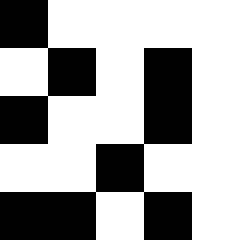[["black", "white", "white", "white", "white"], ["white", "black", "white", "black", "white"], ["black", "white", "white", "black", "white"], ["white", "white", "black", "white", "white"], ["black", "black", "white", "black", "white"]]